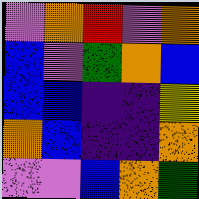[["violet", "orange", "red", "violet", "orange"], ["blue", "violet", "green", "orange", "blue"], ["blue", "blue", "indigo", "indigo", "yellow"], ["orange", "blue", "indigo", "indigo", "orange"], ["violet", "violet", "blue", "orange", "green"]]